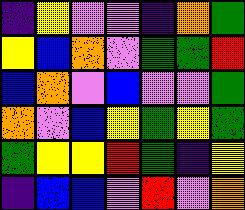[["indigo", "yellow", "violet", "violet", "indigo", "orange", "green"], ["yellow", "blue", "orange", "violet", "green", "green", "red"], ["blue", "orange", "violet", "blue", "violet", "violet", "green"], ["orange", "violet", "blue", "yellow", "green", "yellow", "green"], ["green", "yellow", "yellow", "red", "green", "indigo", "yellow"], ["indigo", "blue", "blue", "violet", "red", "violet", "orange"]]